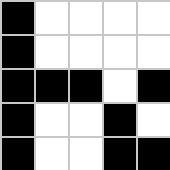[["black", "white", "white", "white", "white"], ["black", "white", "white", "white", "white"], ["black", "black", "black", "white", "black"], ["black", "white", "white", "black", "white"], ["black", "white", "white", "black", "black"]]